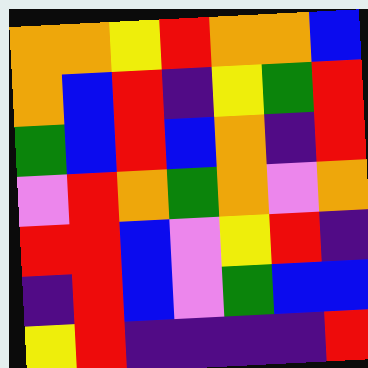[["orange", "orange", "yellow", "red", "orange", "orange", "blue"], ["orange", "blue", "red", "indigo", "yellow", "green", "red"], ["green", "blue", "red", "blue", "orange", "indigo", "red"], ["violet", "red", "orange", "green", "orange", "violet", "orange"], ["red", "red", "blue", "violet", "yellow", "red", "indigo"], ["indigo", "red", "blue", "violet", "green", "blue", "blue"], ["yellow", "red", "indigo", "indigo", "indigo", "indigo", "red"]]